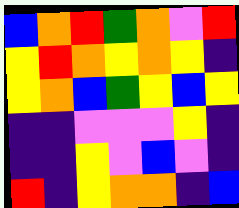[["blue", "orange", "red", "green", "orange", "violet", "red"], ["yellow", "red", "orange", "yellow", "orange", "yellow", "indigo"], ["yellow", "orange", "blue", "green", "yellow", "blue", "yellow"], ["indigo", "indigo", "violet", "violet", "violet", "yellow", "indigo"], ["indigo", "indigo", "yellow", "violet", "blue", "violet", "indigo"], ["red", "indigo", "yellow", "orange", "orange", "indigo", "blue"]]